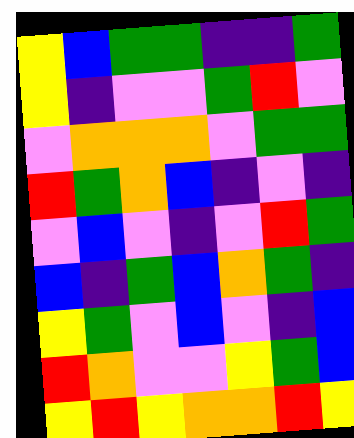[["yellow", "blue", "green", "green", "indigo", "indigo", "green"], ["yellow", "indigo", "violet", "violet", "green", "red", "violet"], ["violet", "orange", "orange", "orange", "violet", "green", "green"], ["red", "green", "orange", "blue", "indigo", "violet", "indigo"], ["violet", "blue", "violet", "indigo", "violet", "red", "green"], ["blue", "indigo", "green", "blue", "orange", "green", "indigo"], ["yellow", "green", "violet", "blue", "violet", "indigo", "blue"], ["red", "orange", "violet", "violet", "yellow", "green", "blue"], ["yellow", "red", "yellow", "orange", "orange", "red", "yellow"]]